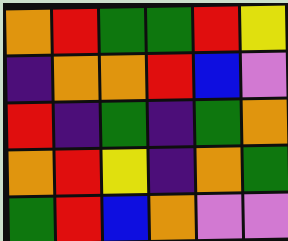[["orange", "red", "green", "green", "red", "yellow"], ["indigo", "orange", "orange", "red", "blue", "violet"], ["red", "indigo", "green", "indigo", "green", "orange"], ["orange", "red", "yellow", "indigo", "orange", "green"], ["green", "red", "blue", "orange", "violet", "violet"]]